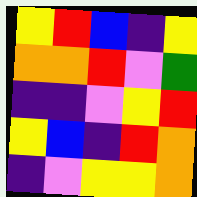[["yellow", "red", "blue", "indigo", "yellow"], ["orange", "orange", "red", "violet", "green"], ["indigo", "indigo", "violet", "yellow", "red"], ["yellow", "blue", "indigo", "red", "orange"], ["indigo", "violet", "yellow", "yellow", "orange"]]